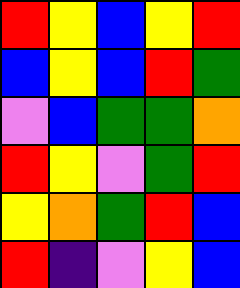[["red", "yellow", "blue", "yellow", "red"], ["blue", "yellow", "blue", "red", "green"], ["violet", "blue", "green", "green", "orange"], ["red", "yellow", "violet", "green", "red"], ["yellow", "orange", "green", "red", "blue"], ["red", "indigo", "violet", "yellow", "blue"]]